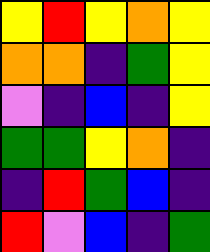[["yellow", "red", "yellow", "orange", "yellow"], ["orange", "orange", "indigo", "green", "yellow"], ["violet", "indigo", "blue", "indigo", "yellow"], ["green", "green", "yellow", "orange", "indigo"], ["indigo", "red", "green", "blue", "indigo"], ["red", "violet", "blue", "indigo", "green"]]